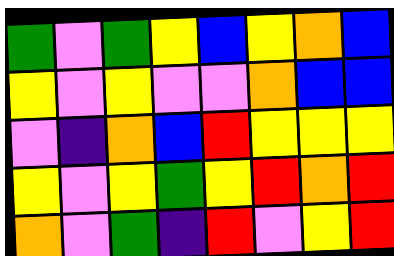[["green", "violet", "green", "yellow", "blue", "yellow", "orange", "blue"], ["yellow", "violet", "yellow", "violet", "violet", "orange", "blue", "blue"], ["violet", "indigo", "orange", "blue", "red", "yellow", "yellow", "yellow"], ["yellow", "violet", "yellow", "green", "yellow", "red", "orange", "red"], ["orange", "violet", "green", "indigo", "red", "violet", "yellow", "red"]]